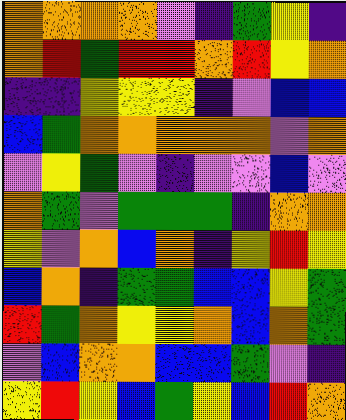[["orange", "orange", "orange", "orange", "violet", "indigo", "green", "yellow", "indigo"], ["orange", "red", "green", "red", "red", "orange", "red", "yellow", "orange"], ["indigo", "indigo", "yellow", "yellow", "yellow", "indigo", "violet", "blue", "blue"], ["blue", "green", "orange", "orange", "orange", "orange", "orange", "violet", "orange"], ["violet", "yellow", "green", "violet", "indigo", "violet", "violet", "blue", "violet"], ["orange", "green", "violet", "green", "green", "green", "indigo", "orange", "orange"], ["yellow", "violet", "orange", "blue", "orange", "indigo", "yellow", "red", "yellow"], ["blue", "orange", "indigo", "green", "green", "blue", "blue", "yellow", "green"], ["red", "green", "orange", "yellow", "yellow", "orange", "blue", "orange", "green"], ["violet", "blue", "orange", "orange", "blue", "blue", "green", "violet", "indigo"], ["yellow", "red", "yellow", "blue", "green", "yellow", "blue", "red", "orange"]]